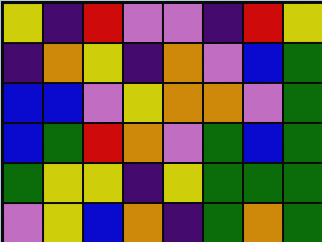[["yellow", "indigo", "red", "violet", "violet", "indigo", "red", "yellow"], ["indigo", "orange", "yellow", "indigo", "orange", "violet", "blue", "green"], ["blue", "blue", "violet", "yellow", "orange", "orange", "violet", "green"], ["blue", "green", "red", "orange", "violet", "green", "blue", "green"], ["green", "yellow", "yellow", "indigo", "yellow", "green", "green", "green"], ["violet", "yellow", "blue", "orange", "indigo", "green", "orange", "green"]]